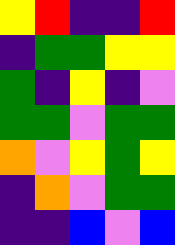[["yellow", "red", "indigo", "indigo", "red"], ["indigo", "green", "green", "yellow", "yellow"], ["green", "indigo", "yellow", "indigo", "violet"], ["green", "green", "violet", "green", "green"], ["orange", "violet", "yellow", "green", "yellow"], ["indigo", "orange", "violet", "green", "green"], ["indigo", "indigo", "blue", "violet", "blue"]]